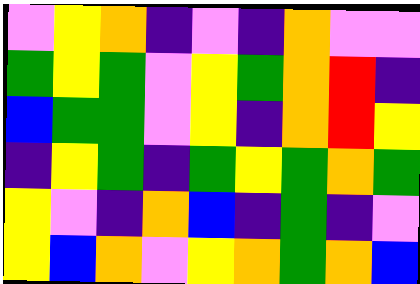[["violet", "yellow", "orange", "indigo", "violet", "indigo", "orange", "violet", "violet"], ["green", "yellow", "green", "violet", "yellow", "green", "orange", "red", "indigo"], ["blue", "green", "green", "violet", "yellow", "indigo", "orange", "red", "yellow"], ["indigo", "yellow", "green", "indigo", "green", "yellow", "green", "orange", "green"], ["yellow", "violet", "indigo", "orange", "blue", "indigo", "green", "indigo", "violet"], ["yellow", "blue", "orange", "violet", "yellow", "orange", "green", "orange", "blue"]]